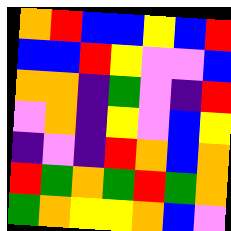[["orange", "red", "blue", "blue", "yellow", "blue", "red"], ["blue", "blue", "red", "yellow", "violet", "violet", "blue"], ["orange", "orange", "indigo", "green", "violet", "indigo", "red"], ["violet", "orange", "indigo", "yellow", "violet", "blue", "yellow"], ["indigo", "violet", "indigo", "red", "orange", "blue", "orange"], ["red", "green", "orange", "green", "red", "green", "orange"], ["green", "orange", "yellow", "yellow", "orange", "blue", "violet"]]